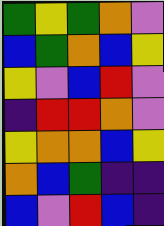[["green", "yellow", "green", "orange", "violet"], ["blue", "green", "orange", "blue", "yellow"], ["yellow", "violet", "blue", "red", "violet"], ["indigo", "red", "red", "orange", "violet"], ["yellow", "orange", "orange", "blue", "yellow"], ["orange", "blue", "green", "indigo", "indigo"], ["blue", "violet", "red", "blue", "indigo"]]